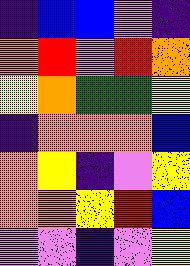[["indigo", "blue", "blue", "violet", "indigo"], ["orange", "red", "violet", "red", "orange"], ["yellow", "orange", "green", "green", "yellow"], ["indigo", "orange", "orange", "orange", "blue"], ["orange", "yellow", "indigo", "violet", "yellow"], ["orange", "orange", "yellow", "red", "blue"], ["violet", "violet", "indigo", "violet", "yellow"]]